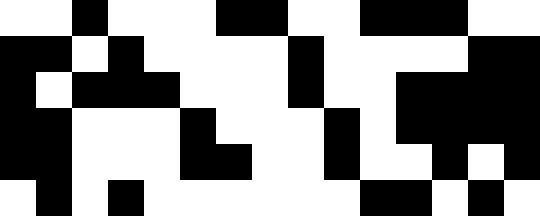[["white", "white", "black", "white", "white", "white", "black", "black", "white", "white", "black", "black", "black", "white", "white"], ["black", "black", "white", "black", "white", "white", "white", "white", "black", "white", "white", "white", "white", "black", "black"], ["black", "white", "black", "black", "black", "white", "white", "white", "black", "white", "white", "black", "black", "black", "black"], ["black", "black", "white", "white", "white", "black", "white", "white", "white", "black", "white", "black", "black", "black", "black"], ["black", "black", "white", "white", "white", "black", "black", "white", "white", "black", "white", "white", "black", "white", "black"], ["white", "black", "white", "black", "white", "white", "white", "white", "white", "white", "black", "black", "white", "black", "white"]]